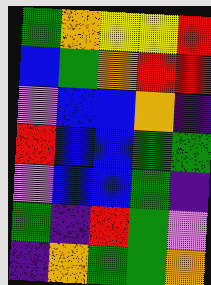[["green", "orange", "yellow", "yellow", "red"], ["blue", "green", "orange", "red", "red"], ["violet", "blue", "blue", "orange", "indigo"], ["red", "blue", "blue", "green", "green"], ["violet", "blue", "blue", "green", "indigo"], ["green", "indigo", "red", "green", "violet"], ["indigo", "orange", "green", "green", "orange"]]